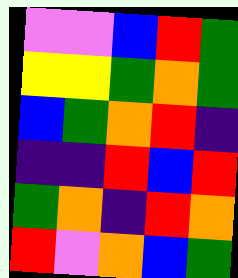[["violet", "violet", "blue", "red", "green"], ["yellow", "yellow", "green", "orange", "green"], ["blue", "green", "orange", "red", "indigo"], ["indigo", "indigo", "red", "blue", "red"], ["green", "orange", "indigo", "red", "orange"], ["red", "violet", "orange", "blue", "green"]]